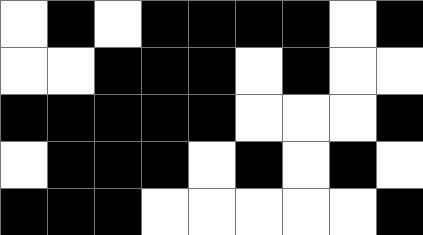[["white", "black", "white", "black", "black", "black", "black", "white", "black"], ["white", "white", "black", "black", "black", "white", "black", "white", "white"], ["black", "black", "black", "black", "black", "white", "white", "white", "black"], ["white", "black", "black", "black", "white", "black", "white", "black", "white"], ["black", "black", "black", "white", "white", "white", "white", "white", "black"]]